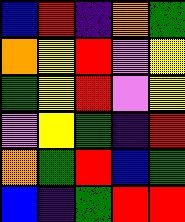[["blue", "red", "indigo", "orange", "green"], ["orange", "yellow", "red", "violet", "yellow"], ["green", "yellow", "red", "violet", "yellow"], ["violet", "yellow", "green", "indigo", "red"], ["orange", "green", "red", "blue", "green"], ["blue", "indigo", "green", "red", "red"]]